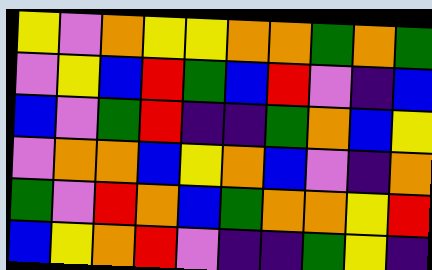[["yellow", "violet", "orange", "yellow", "yellow", "orange", "orange", "green", "orange", "green"], ["violet", "yellow", "blue", "red", "green", "blue", "red", "violet", "indigo", "blue"], ["blue", "violet", "green", "red", "indigo", "indigo", "green", "orange", "blue", "yellow"], ["violet", "orange", "orange", "blue", "yellow", "orange", "blue", "violet", "indigo", "orange"], ["green", "violet", "red", "orange", "blue", "green", "orange", "orange", "yellow", "red"], ["blue", "yellow", "orange", "red", "violet", "indigo", "indigo", "green", "yellow", "indigo"]]